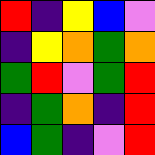[["red", "indigo", "yellow", "blue", "violet"], ["indigo", "yellow", "orange", "green", "orange"], ["green", "red", "violet", "green", "red"], ["indigo", "green", "orange", "indigo", "red"], ["blue", "green", "indigo", "violet", "red"]]